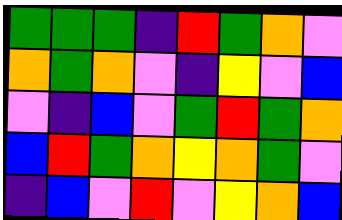[["green", "green", "green", "indigo", "red", "green", "orange", "violet"], ["orange", "green", "orange", "violet", "indigo", "yellow", "violet", "blue"], ["violet", "indigo", "blue", "violet", "green", "red", "green", "orange"], ["blue", "red", "green", "orange", "yellow", "orange", "green", "violet"], ["indigo", "blue", "violet", "red", "violet", "yellow", "orange", "blue"]]